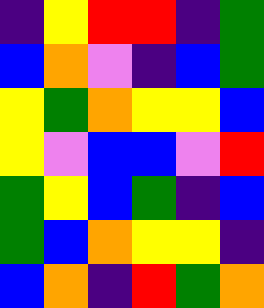[["indigo", "yellow", "red", "red", "indigo", "green"], ["blue", "orange", "violet", "indigo", "blue", "green"], ["yellow", "green", "orange", "yellow", "yellow", "blue"], ["yellow", "violet", "blue", "blue", "violet", "red"], ["green", "yellow", "blue", "green", "indigo", "blue"], ["green", "blue", "orange", "yellow", "yellow", "indigo"], ["blue", "orange", "indigo", "red", "green", "orange"]]